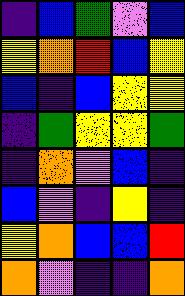[["indigo", "blue", "green", "violet", "blue"], ["yellow", "orange", "red", "blue", "yellow"], ["blue", "indigo", "blue", "yellow", "yellow"], ["indigo", "green", "yellow", "yellow", "green"], ["indigo", "orange", "violet", "blue", "indigo"], ["blue", "violet", "indigo", "yellow", "indigo"], ["yellow", "orange", "blue", "blue", "red"], ["orange", "violet", "indigo", "indigo", "orange"]]